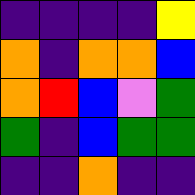[["indigo", "indigo", "indigo", "indigo", "yellow"], ["orange", "indigo", "orange", "orange", "blue"], ["orange", "red", "blue", "violet", "green"], ["green", "indigo", "blue", "green", "green"], ["indigo", "indigo", "orange", "indigo", "indigo"]]